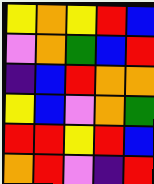[["yellow", "orange", "yellow", "red", "blue"], ["violet", "orange", "green", "blue", "red"], ["indigo", "blue", "red", "orange", "orange"], ["yellow", "blue", "violet", "orange", "green"], ["red", "red", "yellow", "red", "blue"], ["orange", "red", "violet", "indigo", "red"]]